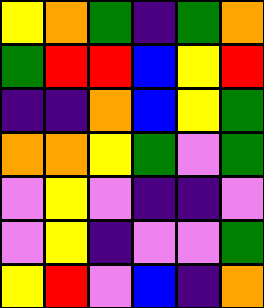[["yellow", "orange", "green", "indigo", "green", "orange"], ["green", "red", "red", "blue", "yellow", "red"], ["indigo", "indigo", "orange", "blue", "yellow", "green"], ["orange", "orange", "yellow", "green", "violet", "green"], ["violet", "yellow", "violet", "indigo", "indigo", "violet"], ["violet", "yellow", "indigo", "violet", "violet", "green"], ["yellow", "red", "violet", "blue", "indigo", "orange"]]